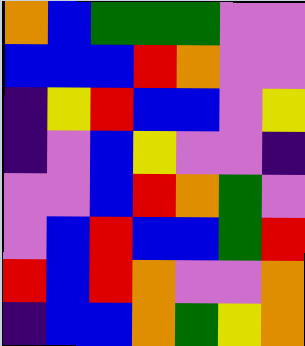[["orange", "blue", "green", "green", "green", "violet", "violet"], ["blue", "blue", "blue", "red", "orange", "violet", "violet"], ["indigo", "yellow", "red", "blue", "blue", "violet", "yellow"], ["indigo", "violet", "blue", "yellow", "violet", "violet", "indigo"], ["violet", "violet", "blue", "red", "orange", "green", "violet"], ["violet", "blue", "red", "blue", "blue", "green", "red"], ["red", "blue", "red", "orange", "violet", "violet", "orange"], ["indigo", "blue", "blue", "orange", "green", "yellow", "orange"]]